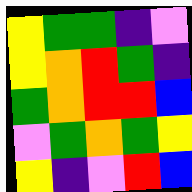[["yellow", "green", "green", "indigo", "violet"], ["yellow", "orange", "red", "green", "indigo"], ["green", "orange", "red", "red", "blue"], ["violet", "green", "orange", "green", "yellow"], ["yellow", "indigo", "violet", "red", "blue"]]